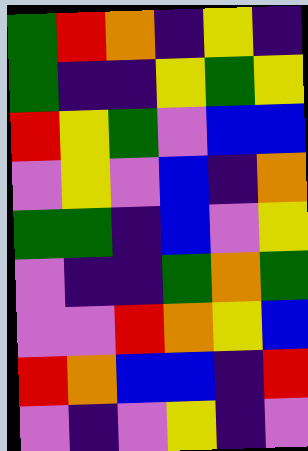[["green", "red", "orange", "indigo", "yellow", "indigo"], ["green", "indigo", "indigo", "yellow", "green", "yellow"], ["red", "yellow", "green", "violet", "blue", "blue"], ["violet", "yellow", "violet", "blue", "indigo", "orange"], ["green", "green", "indigo", "blue", "violet", "yellow"], ["violet", "indigo", "indigo", "green", "orange", "green"], ["violet", "violet", "red", "orange", "yellow", "blue"], ["red", "orange", "blue", "blue", "indigo", "red"], ["violet", "indigo", "violet", "yellow", "indigo", "violet"]]